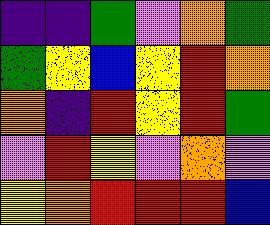[["indigo", "indigo", "green", "violet", "orange", "green"], ["green", "yellow", "blue", "yellow", "red", "orange"], ["orange", "indigo", "red", "yellow", "red", "green"], ["violet", "red", "yellow", "violet", "orange", "violet"], ["yellow", "orange", "red", "red", "red", "blue"]]